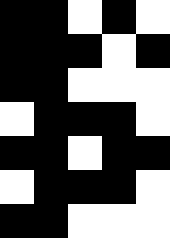[["black", "black", "white", "black", "white"], ["black", "black", "black", "white", "black"], ["black", "black", "white", "white", "white"], ["white", "black", "black", "black", "white"], ["black", "black", "white", "black", "black"], ["white", "black", "black", "black", "white"], ["black", "black", "white", "white", "white"]]